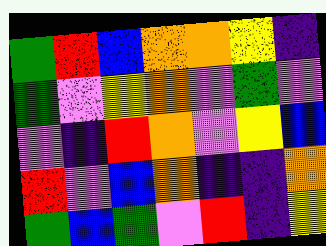[["green", "red", "blue", "orange", "orange", "yellow", "indigo"], ["green", "violet", "yellow", "orange", "violet", "green", "violet"], ["violet", "indigo", "red", "orange", "violet", "yellow", "blue"], ["red", "violet", "blue", "orange", "indigo", "indigo", "orange"], ["green", "blue", "green", "violet", "red", "indigo", "yellow"]]